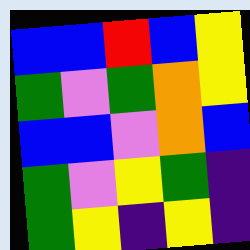[["blue", "blue", "red", "blue", "yellow"], ["green", "violet", "green", "orange", "yellow"], ["blue", "blue", "violet", "orange", "blue"], ["green", "violet", "yellow", "green", "indigo"], ["green", "yellow", "indigo", "yellow", "indigo"]]